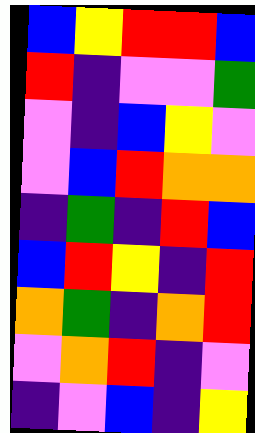[["blue", "yellow", "red", "red", "blue"], ["red", "indigo", "violet", "violet", "green"], ["violet", "indigo", "blue", "yellow", "violet"], ["violet", "blue", "red", "orange", "orange"], ["indigo", "green", "indigo", "red", "blue"], ["blue", "red", "yellow", "indigo", "red"], ["orange", "green", "indigo", "orange", "red"], ["violet", "orange", "red", "indigo", "violet"], ["indigo", "violet", "blue", "indigo", "yellow"]]